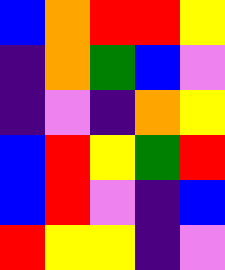[["blue", "orange", "red", "red", "yellow"], ["indigo", "orange", "green", "blue", "violet"], ["indigo", "violet", "indigo", "orange", "yellow"], ["blue", "red", "yellow", "green", "red"], ["blue", "red", "violet", "indigo", "blue"], ["red", "yellow", "yellow", "indigo", "violet"]]